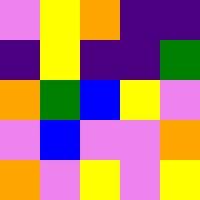[["violet", "yellow", "orange", "indigo", "indigo"], ["indigo", "yellow", "indigo", "indigo", "green"], ["orange", "green", "blue", "yellow", "violet"], ["violet", "blue", "violet", "violet", "orange"], ["orange", "violet", "yellow", "violet", "yellow"]]